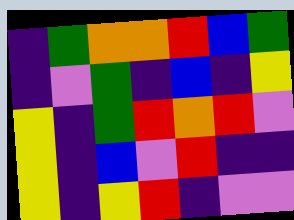[["indigo", "green", "orange", "orange", "red", "blue", "green"], ["indigo", "violet", "green", "indigo", "blue", "indigo", "yellow"], ["yellow", "indigo", "green", "red", "orange", "red", "violet"], ["yellow", "indigo", "blue", "violet", "red", "indigo", "indigo"], ["yellow", "indigo", "yellow", "red", "indigo", "violet", "violet"]]